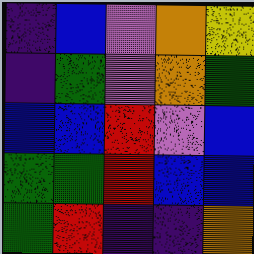[["indigo", "blue", "violet", "orange", "yellow"], ["indigo", "green", "violet", "orange", "green"], ["blue", "blue", "red", "violet", "blue"], ["green", "green", "red", "blue", "blue"], ["green", "red", "indigo", "indigo", "orange"]]